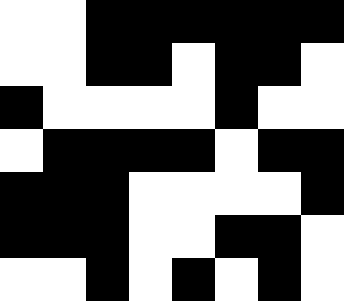[["white", "white", "black", "black", "black", "black", "black", "black"], ["white", "white", "black", "black", "white", "black", "black", "white"], ["black", "white", "white", "white", "white", "black", "white", "white"], ["white", "black", "black", "black", "black", "white", "black", "black"], ["black", "black", "black", "white", "white", "white", "white", "black"], ["black", "black", "black", "white", "white", "black", "black", "white"], ["white", "white", "black", "white", "black", "white", "black", "white"]]